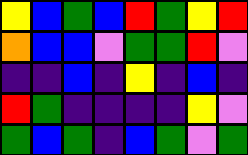[["yellow", "blue", "green", "blue", "red", "green", "yellow", "red"], ["orange", "blue", "blue", "violet", "green", "green", "red", "violet"], ["indigo", "indigo", "blue", "indigo", "yellow", "indigo", "blue", "indigo"], ["red", "green", "indigo", "indigo", "indigo", "indigo", "yellow", "violet"], ["green", "blue", "green", "indigo", "blue", "green", "violet", "green"]]